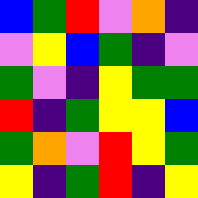[["blue", "green", "red", "violet", "orange", "indigo"], ["violet", "yellow", "blue", "green", "indigo", "violet"], ["green", "violet", "indigo", "yellow", "green", "green"], ["red", "indigo", "green", "yellow", "yellow", "blue"], ["green", "orange", "violet", "red", "yellow", "green"], ["yellow", "indigo", "green", "red", "indigo", "yellow"]]